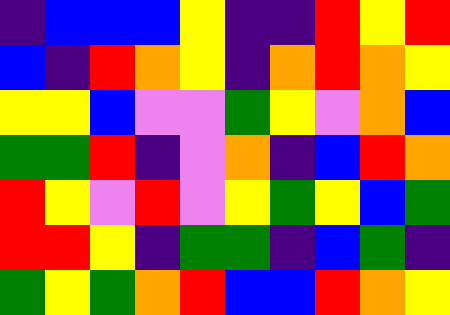[["indigo", "blue", "blue", "blue", "yellow", "indigo", "indigo", "red", "yellow", "red"], ["blue", "indigo", "red", "orange", "yellow", "indigo", "orange", "red", "orange", "yellow"], ["yellow", "yellow", "blue", "violet", "violet", "green", "yellow", "violet", "orange", "blue"], ["green", "green", "red", "indigo", "violet", "orange", "indigo", "blue", "red", "orange"], ["red", "yellow", "violet", "red", "violet", "yellow", "green", "yellow", "blue", "green"], ["red", "red", "yellow", "indigo", "green", "green", "indigo", "blue", "green", "indigo"], ["green", "yellow", "green", "orange", "red", "blue", "blue", "red", "orange", "yellow"]]